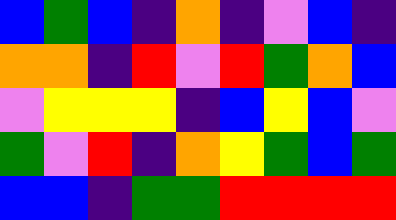[["blue", "green", "blue", "indigo", "orange", "indigo", "violet", "blue", "indigo"], ["orange", "orange", "indigo", "red", "violet", "red", "green", "orange", "blue"], ["violet", "yellow", "yellow", "yellow", "indigo", "blue", "yellow", "blue", "violet"], ["green", "violet", "red", "indigo", "orange", "yellow", "green", "blue", "green"], ["blue", "blue", "indigo", "green", "green", "red", "red", "red", "red"]]